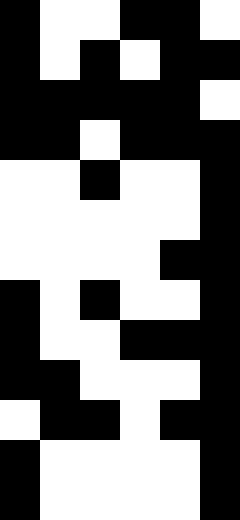[["black", "white", "white", "black", "black", "white"], ["black", "white", "black", "white", "black", "black"], ["black", "black", "black", "black", "black", "white"], ["black", "black", "white", "black", "black", "black"], ["white", "white", "black", "white", "white", "black"], ["white", "white", "white", "white", "white", "black"], ["white", "white", "white", "white", "black", "black"], ["black", "white", "black", "white", "white", "black"], ["black", "white", "white", "black", "black", "black"], ["black", "black", "white", "white", "white", "black"], ["white", "black", "black", "white", "black", "black"], ["black", "white", "white", "white", "white", "black"], ["black", "white", "white", "white", "white", "black"]]